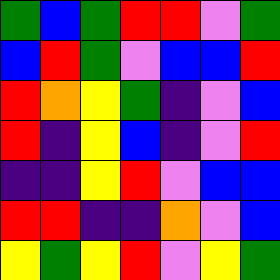[["green", "blue", "green", "red", "red", "violet", "green"], ["blue", "red", "green", "violet", "blue", "blue", "red"], ["red", "orange", "yellow", "green", "indigo", "violet", "blue"], ["red", "indigo", "yellow", "blue", "indigo", "violet", "red"], ["indigo", "indigo", "yellow", "red", "violet", "blue", "blue"], ["red", "red", "indigo", "indigo", "orange", "violet", "blue"], ["yellow", "green", "yellow", "red", "violet", "yellow", "green"]]